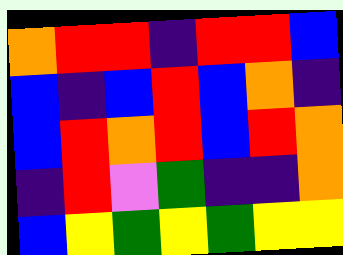[["orange", "red", "red", "indigo", "red", "red", "blue"], ["blue", "indigo", "blue", "red", "blue", "orange", "indigo"], ["blue", "red", "orange", "red", "blue", "red", "orange"], ["indigo", "red", "violet", "green", "indigo", "indigo", "orange"], ["blue", "yellow", "green", "yellow", "green", "yellow", "yellow"]]